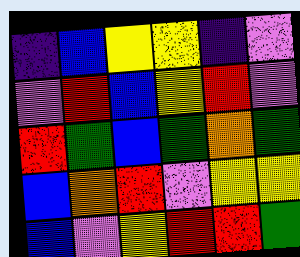[["indigo", "blue", "yellow", "yellow", "indigo", "violet"], ["violet", "red", "blue", "yellow", "red", "violet"], ["red", "green", "blue", "green", "orange", "green"], ["blue", "orange", "red", "violet", "yellow", "yellow"], ["blue", "violet", "yellow", "red", "red", "green"]]